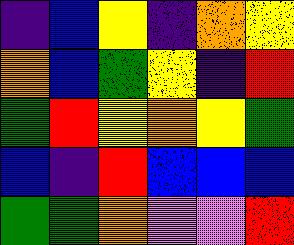[["indigo", "blue", "yellow", "indigo", "orange", "yellow"], ["orange", "blue", "green", "yellow", "indigo", "red"], ["green", "red", "yellow", "orange", "yellow", "green"], ["blue", "indigo", "red", "blue", "blue", "blue"], ["green", "green", "orange", "violet", "violet", "red"]]